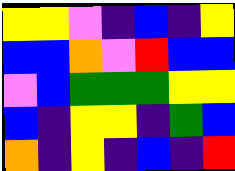[["yellow", "yellow", "violet", "indigo", "blue", "indigo", "yellow"], ["blue", "blue", "orange", "violet", "red", "blue", "blue"], ["violet", "blue", "green", "green", "green", "yellow", "yellow"], ["blue", "indigo", "yellow", "yellow", "indigo", "green", "blue"], ["orange", "indigo", "yellow", "indigo", "blue", "indigo", "red"]]